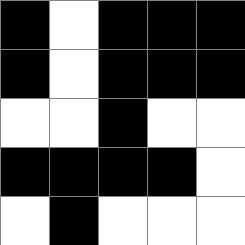[["black", "white", "black", "black", "black"], ["black", "white", "black", "black", "black"], ["white", "white", "black", "white", "white"], ["black", "black", "black", "black", "white"], ["white", "black", "white", "white", "white"]]